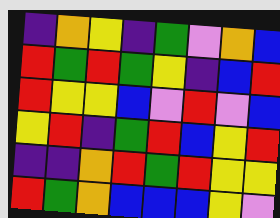[["indigo", "orange", "yellow", "indigo", "green", "violet", "orange", "blue"], ["red", "green", "red", "green", "yellow", "indigo", "blue", "red"], ["red", "yellow", "yellow", "blue", "violet", "red", "violet", "blue"], ["yellow", "red", "indigo", "green", "red", "blue", "yellow", "red"], ["indigo", "indigo", "orange", "red", "green", "red", "yellow", "yellow"], ["red", "green", "orange", "blue", "blue", "blue", "yellow", "violet"]]